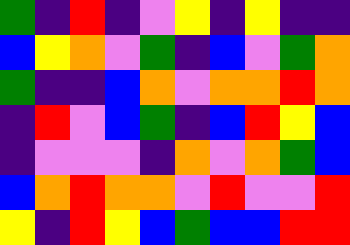[["green", "indigo", "red", "indigo", "violet", "yellow", "indigo", "yellow", "indigo", "indigo"], ["blue", "yellow", "orange", "violet", "green", "indigo", "blue", "violet", "green", "orange"], ["green", "indigo", "indigo", "blue", "orange", "violet", "orange", "orange", "red", "orange"], ["indigo", "red", "violet", "blue", "green", "indigo", "blue", "red", "yellow", "blue"], ["indigo", "violet", "violet", "violet", "indigo", "orange", "violet", "orange", "green", "blue"], ["blue", "orange", "red", "orange", "orange", "violet", "red", "violet", "violet", "red"], ["yellow", "indigo", "red", "yellow", "blue", "green", "blue", "blue", "red", "red"]]